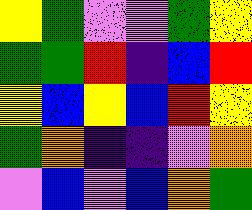[["yellow", "green", "violet", "violet", "green", "yellow"], ["green", "green", "red", "indigo", "blue", "red"], ["yellow", "blue", "yellow", "blue", "red", "yellow"], ["green", "orange", "indigo", "indigo", "violet", "orange"], ["violet", "blue", "violet", "blue", "orange", "green"]]